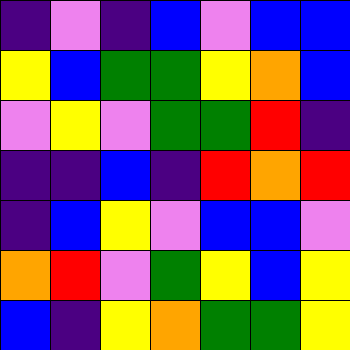[["indigo", "violet", "indigo", "blue", "violet", "blue", "blue"], ["yellow", "blue", "green", "green", "yellow", "orange", "blue"], ["violet", "yellow", "violet", "green", "green", "red", "indigo"], ["indigo", "indigo", "blue", "indigo", "red", "orange", "red"], ["indigo", "blue", "yellow", "violet", "blue", "blue", "violet"], ["orange", "red", "violet", "green", "yellow", "blue", "yellow"], ["blue", "indigo", "yellow", "orange", "green", "green", "yellow"]]